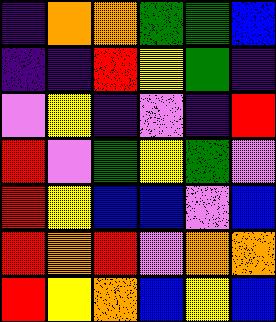[["indigo", "orange", "orange", "green", "green", "blue"], ["indigo", "indigo", "red", "yellow", "green", "indigo"], ["violet", "yellow", "indigo", "violet", "indigo", "red"], ["red", "violet", "green", "yellow", "green", "violet"], ["red", "yellow", "blue", "blue", "violet", "blue"], ["red", "orange", "red", "violet", "orange", "orange"], ["red", "yellow", "orange", "blue", "yellow", "blue"]]